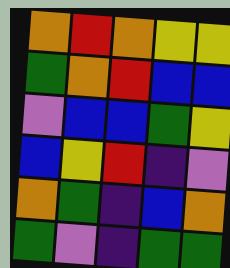[["orange", "red", "orange", "yellow", "yellow"], ["green", "orange", "red", "blue", "blue"], ["violet", "blue", "blue", "green", "yellow"], ["blue", "yellow", "red", "indigo", "violet"], ["orange", "green", "indigo", "blue", "orange"], ["green", "violet", "indigo", "green", "green"]]